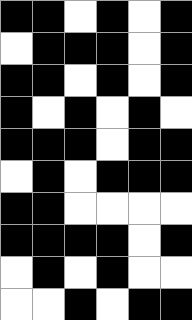[["black", "black", "white", "black", "white", "black"], ["white", "black", "black", "black", "white", "black"], ["black", "black", "white", "black", "white", "black"], ["black", "white", "black", "white", "black", "white"], ["black", "black", "black", "white", "black", "black"], ["white", "black", "white", "black", "black", "black"], ["black", "black", "white", "white", "white", "white"], ["black", "black", "black", "black", "white", "black"], ["white", "black", "white", "black", "white", "white"], ["white", "white", "black", "white", "black", "black"]]